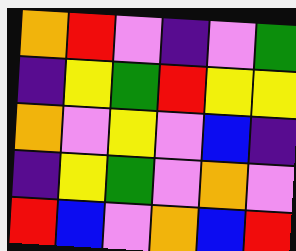[["orange", "red", "violet", "indigo", "violet", "green"], ["indigo", "yellow", "green", "red", "yellow", "yellow"], ["orange", "violet", "yellow", "violet", "blue", "indigo"], ["indigo", "yellow", "green", "violet", "orange", "violet"], ["red", "blue", "violet", "orange", "blue", "red"]]